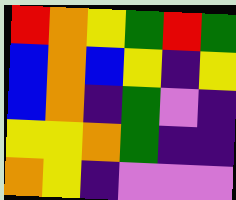[["red", "orange", "yellow", "green", "red", "green"], ["blue", "orange", "blue", "yellow", "indigo", "yellow"], ["blue", "orange", "indigo", "green", "violet", "indigo"], ["yellow", "yellow", "orange", "green", "indigo", "indigo"], ["orange", "yellow", "indigo", "violet", "violet", "violet"]]